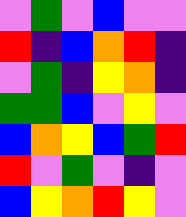[["violet", "green", "violet", "blue", "violet", "violet"], ["red", "indigo", "blue", "orange", "red", "indigo"], ["violet", "green", "indigo", "yellow", "orange", "indigo"], ["green", "green", "blue", "violet", "yellow", "violet"], ["blue", "orange", "yellow", "blue", "green", "red"], ["red", "violet", "green", "violet", "indigo", "violet"], ["blue", "yellow", "orange", "red", "yellow", "violet"]]